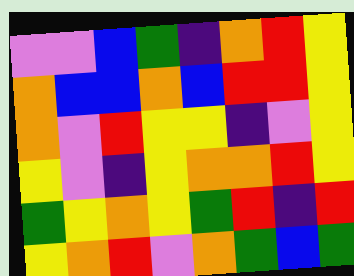[["violet", "violet", "blue", "green", "indigo", "orange", "red", "yellow"], ["orange", "blue", "blue", "orange", "blue", "red", "red", "yellow"], ["orange", "violet", "red", "yellow", "yellow", "indigo", "violet", "yellow"], ["yellow", "violet", "indigo", "yellow", "orange", "orange", "red", "yellow"], ["green", "yellow", "orange", "yellow", "green", "red", "indigo", "red"], ["yellow", "orange", "red", "violet", "orange", "green", "blue", "green"]]